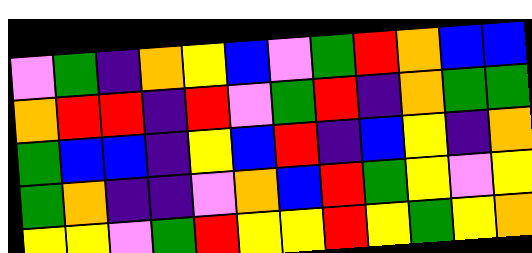[["violet", "green", "indigo", "orange", "yellow", "blue", "violet", "green", "red", "orange", "blue", "blue"], ["orange", "red", "red", "indigo", "red", "violet", "green", "red", "indigo", "orange", "green", "green"], ["green", "blue", "blue", "indigo", "yellow", "blue", "red", "indigo", "blue", "yellow", "indigo", "orange"], ["green", "orange", "indigo", "indigo", "violet", "orange", "blue", "red", "green", "yellow", "violet", "yellow"], ["yellow", "yellow", "violet", "green", "red", "yellow", "yellow", "red", "yellow", "green", "yellow", "orange"]]